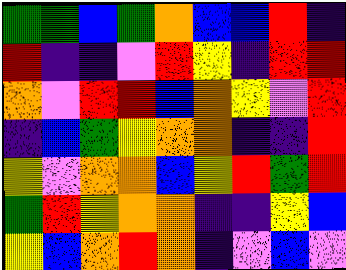[["green", "green", "blue", "green", "orange", "blue", "blue", "red", "indigo"], ["red", "indigo", "indigo", "violet", "red", "yellow", "indigo", "red", "red"], ["orange", "violet", "red", "red", "blue", "orange", "yellow", "violet", "red"], ["indigo", "blue", "green", "yellow", "orange", "orange", "indigo", "indigo", "red"], ["yellow", "violet", "orange", "orange", "blue", "yellow", "red", "green", "red"], ["green", "red", "yellow", "orange", "orange", "indigo", "indigo", "yellow", "blue"], ["yellow", "blue", "orange", "red", "orange", "indigo", "violet", "blue", "violet"]]